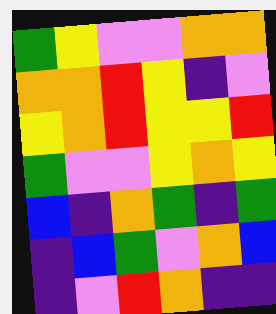[["green", "yellow", "violet", "violet", "orange", "orange"], ["orange", "orange", "red", "yellow", "indigo", "violet"], ["yellow", "orange", "red", "yellow", "yellow", "red"], ["green", "violet", "violet", "yellow", "orange", "yellow"], ["blue", "indigo", "orange", "green", "indigo", "green"], ["indigo", "blue", "green", "violet", "orange", "blue"], ["indigo", "violet", "red", "orange", "indigo", "indigo"]]